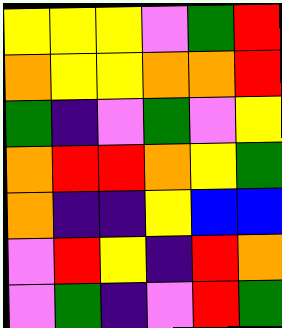[["yellow", "yellow", "yellow", "violet", "green", "red"], ["orange", "yellow", "yellow", "orange", "orange", "red"], ["green", "indigo", "violet", "green", "violet", "yellow"], ["orange", "red", "red", "orange", "yellow", "green"], ["orange", "indigo", "indigo", "yellow", "blue", "blue"], ["violet", "red", "yellow", "indigo", "red", "orange"], ["violet", "green", "indigo", "violet", "red", "green"]]